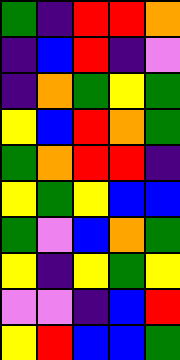[["green", "indigo", "red", "red", "orange"], ["indigo", "blue", "red", "indigo", "violet"], ["indigo", "orange", "green", "yellow", "green"], ["yellow", "blue", "red", "orange", "green"], ["green", "orange", "red", "red", "indigo"], ["yellow", "green", "yellow", "blue", "blue"], ["green", "violet", "blue", "orange", "green"], ["yellow", "indigo", "yellow", "green", "yellow"], ["violet", "violet", "indigo", "blue", "red"], ["yellow", "red", "blue", "blue", "green"]]